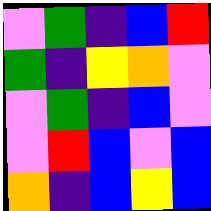[["violet", "green", "indigo", "blue", "red"], ["green", "indigo", "yellow", "orange", "violet"], ["violet", "green", "indigo", "blue", "violet"], ["violet", "red", "blue", "violet", "blue"], ["orange", "indigo", "blue", "yellow", "blue"]]